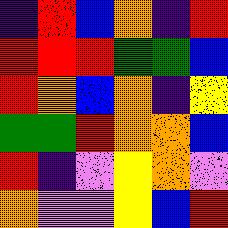[["indigo", "red", "blue", "orange", "indigo", "red"], ["red", "red", "red", "green", "green", "blue"], ["red", "orange", "blue", "orange", "indigo", "yellow"], ["green", "green", "red", "orange", "orange", "blue"], ["red", "indigo", "violet", "yellow", "orange", "violet"], ["orange", "violet", "violet", "yellow", "blue", "red"]]